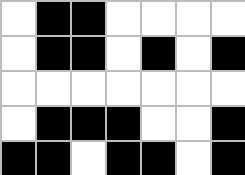[["white", "black", "black", "white", "white", "white", "white"], ["white", "black", "black", "white", "black", "white", "black"], ["white", "white", "white", "white", "white", "white", "white"], ["white", "black", "black", "black", "white", "white", "black"], ["black", "black", "white", "black", "black", "white", "black"]]